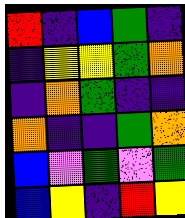[["red", "indigo", "blue", "green", "indigo"], ["indigo", "yellow", "yellow", "green", "orange"], ["indigo", "orange", "green", "indigo", "indigo"], ["orange", "indigo", "indigo", "green", "orange"], ["blue", "violet", "green", "violet", "green"], ["blue", "yellow", "indigo", "red", "yellow"]]